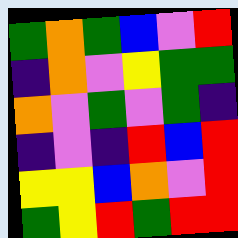[["green", "orange", "green", "blue", "violet", "red"], ["indigo", "orange", "violet", "yellow", "green", "green"], ["orange", "violet", "green", "violet", "green", "indigo"], ["indigo", "violet", "indigo", "red", "blue", "red"], ["yellow", "yellow", "blue", "orange", "violet", "red"], ["green", "yellow", "red", "green", "red", "red"]]